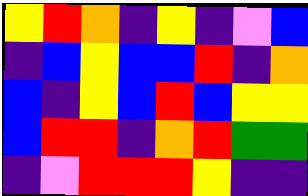[["yellow", "red", "orange", "indigo", "yellow", "indigo", "violet", "blue"], ["indigo", "blue", "yellow", "blue", "blue", "red", "indigo", "orange"], ["blue", "indigo", "yellow", "blue", "red", "blue", "yellow", "yellow"], ["blue", "red", "red", "indigo", "orange", "red", "green", "green"], ["indigo", "violet", "red", "red", "red", "yellow", "indigo", "indigo"]]